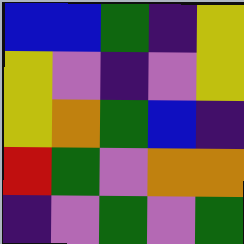[["blue", "blue", "green", "indigo", "yellow"], ["yellow", "violet", "indigo", "violet", "yellow"], ["yellow", "orange", "green", "blue", "indigo"], ["red", "green", "violet", "orange", "orange"], ["indigo", "violet", "green", "violet", "green"]]